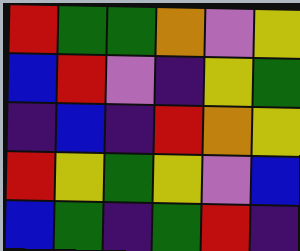[["red", "green", "green", "orange", "violet", "yellow"], ["blue", "red", "violet", "indigo", "yellow", "green"], ["indigo", "blue", "indigo", "red", "orange", "yellow"], ["red", "yellow", "green", "yellow", "violet", "blue"], ["blue", "green", "indigo", "green", "red", "indigo"]]